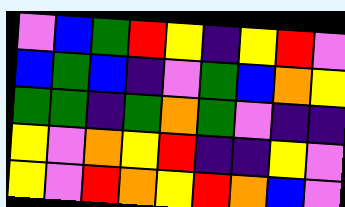[["violet", "blue", "green", "red", "yellow", "indigo", "yellow", "red", "violet"], ["blue", "green", "blue", "indigo", "violet", "green", "blue", "orange", "yellow"], ["green", "green", "indigo", "green", "orange", "green", "violet", "indigo", "indigo"], ["yellow", "violet", "orange", "yellow", "red", "indigo", "indigo", "yellow", "violet"], ["yellow", "violet", "red", "orange", "yellow", "red", "orange", "blue", "violet"]]